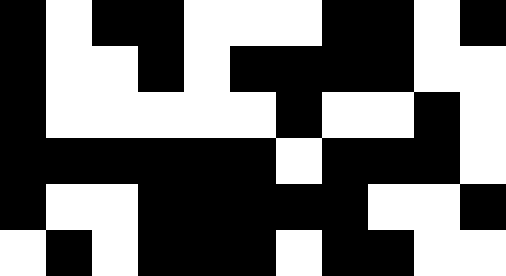[["black", "white", "black", "black", "white", "white", "white", "black", "black", "white", "black"], ["black", "white", "white", "black", "white", "black", "black", "black", "black", "white", "white"], ["black", "white", "white", "white", "white", "white", "black", "white", "white", "black", "white"], ["black", "black", "black", "black", "black", "black", "white", "black", "black", "black", "white"], ["black", "white", "white", "black", "black", "black", "black", "black", "white", "white", "black"], ["white", "black", "white", "black", "black", "black", "white", "black", "black", "white", "white"]]